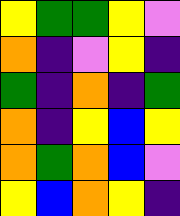[["yellow", "green", "green", "yellow", "violet"], ["orange", "indigo", "violet", "yellow", "indigo"], ["green", "indigo", "orange", "indigo", "green"], ["orange", "indigo", "yellow", "blue", "yellow"], ["orange", "green", "orange", "blue", "violet"], ["yellow", "blue", "orange", "yellow", "indigo"]]